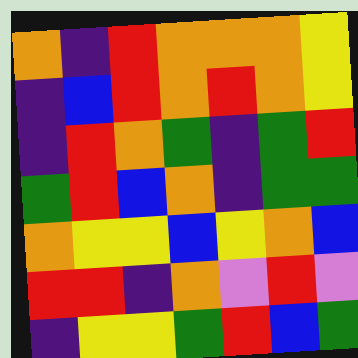[["orange", "indigo", "red", "orange", "orange", "orange", "yellow"], ["indigo", "blue", "red", "orange", "red", "orange", "yellow"], ["indigo", "red", "orange", "green", "indigo", "green", "red"], ["green", "red", "blue", "orange", "indigo", "green", "green"], ["orange", "yellow", "yellow", "blue", "yellow", "orange", "blue"], ["red", "red", "indigo", "orange", "violet", "red", "violet"], ["indigo", "yellow", "yellow", "green", "red", "blue", "green"]]